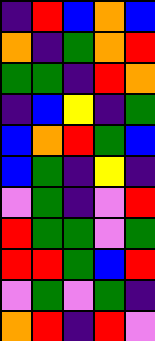[["indigo", "red", "blue", "orange", "blue"], ["orange", "indigo", "green", "orange", "red"], ["green", "green", "indigo", "red", "orange"], ["indigo", "blue", "yellow", "indigo", "green"], ["blue", "orange", "red", "green", "blue"], ["blue", "green", "indigo", "yellow", "indigo"], ["violet", "green", "indigo", "violet", "red"], ["red", "green", "green", "violet", "green"], ["red", "red", "green", "blue", "red"], ["violet", "green", "violet", "green", "indigo"], ["orange", "red", "indigo", "red", "violet"]]